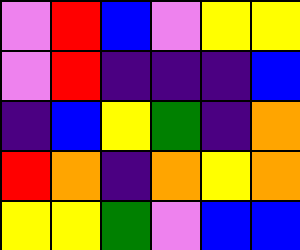[["violet", "red", "blue", "violet", "yellow", "yellow"], ["violet", "red", "indigo", "indigo", "indigo", "blue"], ["indigo", "blue", "yellow", "green", "indigo", "orange"], ["red", "orange", "indigo", "orange", "yellow", "orange"], ["yellow", "yellow", "green", "violet", "blue", "blue"]]